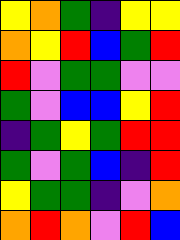[["yellow", "orange", "green", "indigo", "yellow", "yellow"], ["orange", "yellow", "red", "blue", "green", "red"], ["red", "violet", "green", "green", "violet", "violet"], ["green", "violet", "blue", "blue", "yellow", "red"], ["indigo", "green", "yellow", "green", "red", "red"], ["green", "violet", "green", "blue", "indigo", "red"], ["yellow", "green", "green", "indigo", "violet", "orange"], ["orange", "red", "orange", "violet", "red", "blue"]]